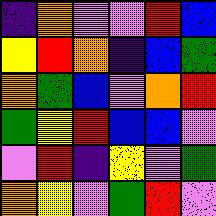[["indigo", "orange", "violet", "violet", "red", "blue"], ["yellow", "red", "orange", "indigo", "blue", "green"], ["orange", "green", "blue", "violet", "orange", "red"], ["green", "yellow", "red", "blue", "blue", "violet"], ["violet", "red", "indigo", "yellow", "violet", "green"], ["orange", "yellow", "violet", "green", "red", "violet"]]